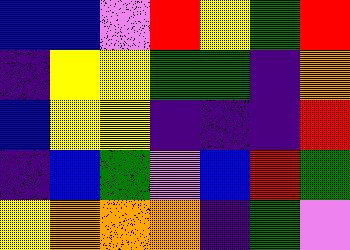[["blue", "blue", "violet", "red", "yellow", "green", "red"], ["indigo", "yellow", "yellow", "green", "green", "indigo", "orange"], ["blue", "yellow", "yellow", "indigo", "indigo", "indigo", "red"], ["indigo", "blue", "green", "violet", "blue", "red", "green"], ["yellow", "orange", "orange", "orange", "indigo", "green", "violet"]]